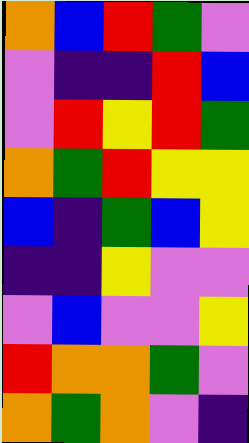[["orange", "blue", "red", "green", "violet"], ["violet", "indigo", "indigo", "red", "blue"], ["violet", "red", "yellow", "red", "green"], ["orange", "green", "red", "yellow", "yellow"], ["blue", "indigo", "green", "blue", "yellow"], ["indigo", "indigo", "yellow", "violet", "violet"], ["violet", "blue", "violet", "violet", "yellow"], ["red", "orange", "orange", "green", "violet"], ["orange", "green", "orange", "violet", "indigo"]]